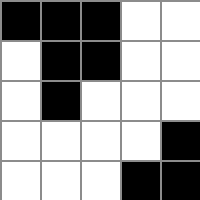[["black", "black", "black", "white", "white"], ["white", "black", "black", "white", "white"], ["white", "black", "white", "white", "white"], ["white", "white", "white", "white", "black"], ["white", "white", "white", "black", "black"]]